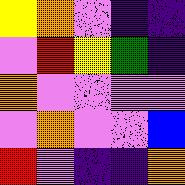[["yellow", "orange", "violet", "indigo", "indigo"], ["violet", "red", "yellow", "green", "indigo"], ["orange", "violet", "violet", "violet", "violet"], ["violet", "orange", "violet", "violet", "blue"], ["red", "violet", "indigo", "indigo", "orange"]]